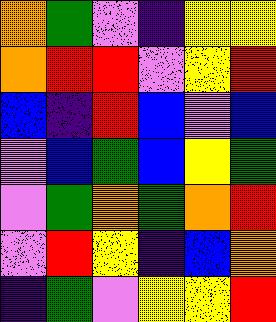[["orange", "green", "violet", "indigo", "yellow", "yellow"], ["orange", "red", "red", "violet", "yellow", "red"], ["blue", "indigo", "red", "blue", "violet", "blue"], ["violet", "blue", "green", "blue", "yellow", "green"], ["violet", "green", "orange", "green", "orange", "red"], ["violet", "red", "yellow", "indigo", "blue", "orange"], ["indigo", "green", "violet", "yellow", "yellow", "red"]]